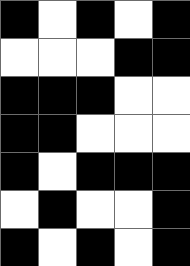[["black", "white", "black", "white", "black"], ["white", "white", "white", "black", "black"], ["black", "black", "black", "white", "white"], ["black", "black", "white", "white", "white"], ["black", "white", "black", "black", "black"], ["white", "black", "white", "white", "black"], ["black", "white", "black", "white", "black"]]